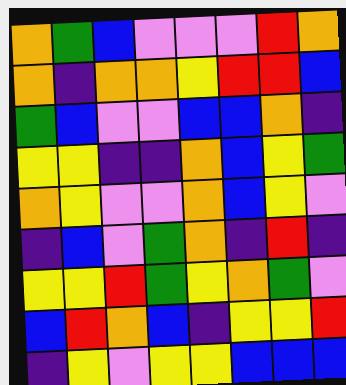[["orange", "green", "blue", "violet", "violet", "violet", "red", "orange"], ["orange", "indigo", "orange", "orange", "yellow", "red", "red", "blue"], ["green", "blue", "violet", "violet", "blue", "blue", "orange", "indigo"], ["yellow", "yellow", "indigo", "indigo", "orange", "blue", "yellow", "green"], ["orange", "yellow", "violet", "violet", "orange", "blue", "yellow", "violet"], ["indigo", "blue", "violet", "green", "orange", "indigo", "red", "indigo"], ["yellow", "yellow", "red", "green", "yellow", "orange", "green", "violet"], ["blue", "red", "orange", "blue", "indigo", "yellow", "yellow", "red"], ["indigo", "yellow", "violet", "yellow", "yellow", "blue", "blue", "blue"]]